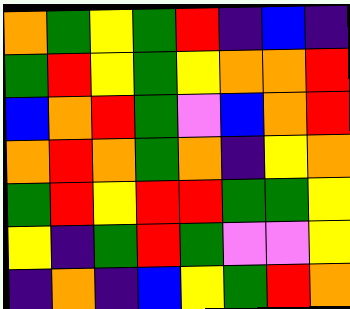[["orange", "green", "yellow", "green", "red", "indigo", "blue", "indigo"], ["green", "red", "yellow", "green", "yellow", "orange", "orange", "red"], ["blue", "orange", "red", "green", "violet", "blue", "orange", "red"], ["orange", "red", "orange", "green", "orange", "indigo", "yellow", "orange"], ["green", "red", "yellow", "red", "red", "green", "green", "yellow"], ["yellow", "indigo", "green", "red", "green", "violet", "violet", "yellow"], ["indigo", "orange", "indigo", "blue", "yellow", "green", "red", "orange"]]